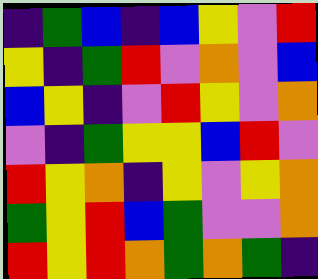[["indigo", "green", "blue", "indigo", "blue", "yellow", "violet", "red"], ["yellow", "indigo", "green", "red", "violet", "orange", "violet", "blue"], ["blue", "yellow", "indigo", "violet", "red", "yellow", "violet", "orange"], ["violet", "indigo", "green", "yellow", "yellow", "blue", "red", "violet"], ["red", "yellow", "orange", "indigo", "yellow", "violet", "yellow", "orange"], ["green", "yellow", "red", "blue", "green", "violet", "violet", "orange"], ["red", "yellow", "red", "orange", "green", "orange", "green", "indigo"]]